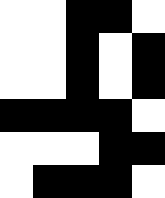[["white", "white", "black", "black", "white"], ["white", "white", "black", "white", "black"], ["white", "white", "black", "white", "black"], ["black", "black", "black", "black", "white"], ["white", "white", "white", "black", "black"], ["white", "black", "black", "black", "white"]]